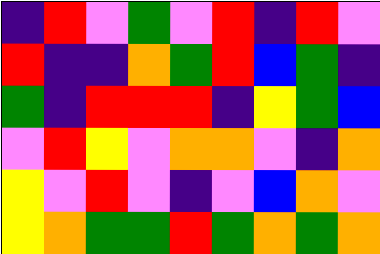[["indigo", "red", "violet", "green", "violet", "red", "indigo", "red", "violet"], ["red", "indigo", "indigo", "orange", "green", "red", "blue", "green", "indigo"], ["green", "indigo", "red", "red", "red", "indigo", "yellow", "green", "blue"], ["violet", "red", "yellow", "violet", "orange", "orange", "violet", "indigo", "orange"], ["yellow", "violet", "red", "violet", "indigo", "violet", "blue", "orange", "violet"], ["yellow", "orange", "green", "green", "red", "green", "orange", "green", "orange"]]